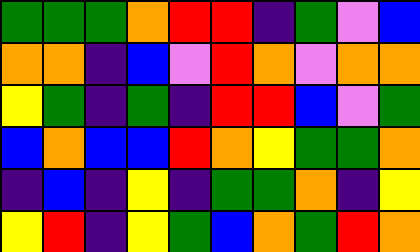[["green", "green", "green", "orange", "red", "red", "indigo", "green", "violet", "blue"], ["orange", "orange", "indigo", "blue", "violet", "red", "orange", "violet", "orange", "orange"], ["yellow", "green", "indigo", "green", "indigo", "red", "red", "blue", "violet", "green"], ["blue", "orange", "blue", "blue", "red", "orange", "yellow", "green", "green", "orange"], ["indigo", "blue", "indigo", "yellow", "indigo", "green", "green", "orange", "indigo", "yellow"], ["yellow", "red", "indigo", "yellow", "green", "blue", "orange", "green", "red", "orange"]]